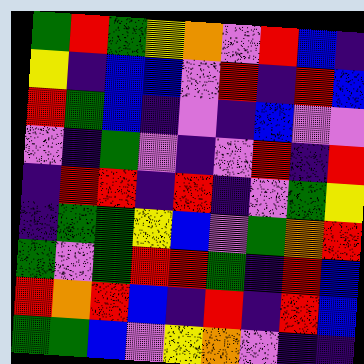[["green", "red", "green", "yellow", "orange", "violet", "red", "blue", "indigo"], ["yellow", "indigo", "blue", "blue", "violet", "red", "indigo", "red", "blue"], ["red", "green", "blue", "indigo", "violet", "indigo", "blue", "violet", "violet"], ["violet", "indigo", "green", "violet", "indigo", "violet", "red", "indigo", "red"], ["indigo", "red", "red", "indigo", "red", "indigo", "violet", "green", "yellow"], ["indigo", "green", "green", "yellow", "blue", "violet", "green", "orange", "red"], ["green", "violet", "green", "red", "red", "green", "indigo", "red", "blue"], ["red", "orange", "red", "blue", "indigo", "red", "indigo", "red", "blue"], ["green", "green", "blue", "violet", "yellow", "orange", "violet", "indigo", "indigo"]]